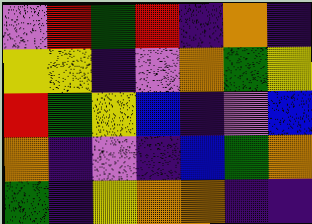[["violet", "red", "green", "red", "indigo", "orange", "indigo"], ["yellow", "yellow", "indigo", "violet", "orange", "green", "yellow"], ["red", "green", "yellow", "blue", "indigo", "violet", "blue"], ["orange", "indigo", "violet", "indigo", "blue", "green", "orange"], ["green", "indigo", "yellow", "orange", "orange", "indigo", "indigo"]]